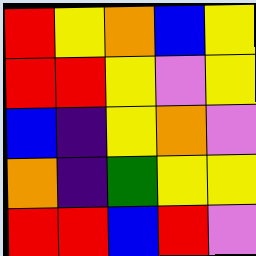[["red", "yellow", "orange", "blue", "yellow"], ["red", "red", "yellow", "violet", "yellow"], ["blue", "indigo", "yellow", "orange", "violet"], ["orange", "indigo", "green", "yellow", "yellow"], ["red", "red", "blue", "red", "violet"]]